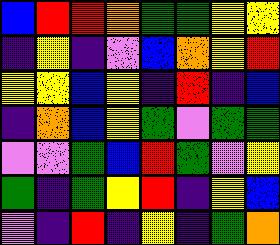[["blue", "red", "red", "orange", "green", "green", "yellow", "yellow"], ["indigo", "yellow", "indigo", "violet", "blue", "orange", "yellow", "red"], ["yellow", "yellow", "blue", "yellow", "indigo", "red", "indigo", "blue"], ["indigo", "orange", "blue", "yellow", "green", "violet", "green", "green"], ["violet", "violet", "green", "blue", "red", "green", "violet", "yellow"], ["green", "indigo", "green", "yellow", "red", "indigo", "yellow", "blue"], ["violet", "indigo", "red", "indigo", "yellow", "indigo", "green", "orange"]]